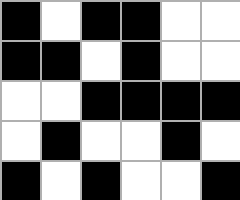[["black", "white", "black", "black", "white", "white"], ["black", "black", "white", "black", "white", "white"], ["white", "white", "black", "black", "black", "black"], ["white", "black", "white", "white", "black", "white"], ["black", "white", "black", "white", "white", "black"]]